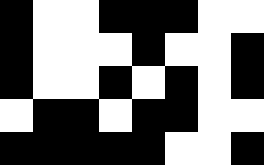[["black", "white", "white", "black", "black", "black", "white", "white"], ["black", "white", "white", "white", "black", "white", "white", "black"], ["black", "white", "white", "black", "white", "black", "white", "black"], ["white", "black", "black", "white", "black", "black", "white", "white"], ["black", "black", "black", "black", "black", "white", "white", "black"]]